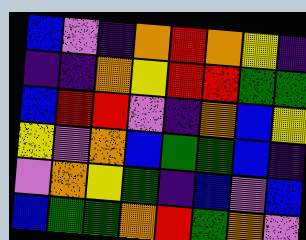[["blue", "violet", "indigo", "orange", "red", "orange", "yellow", "indigo"], ["indigo", "indigo", "orange", "yellow", "red", "red", "green", "green"], ["blue", "red", "red", "violet", "indigo", "orange", "blue", "yellow"], ["yellow", "violet", "orange", "blue", "green", "green", "blue", "indigo"], ["violet", "orange", "yellow", "green", "indigo", "blue", "violet", "blue"], ["blue", "green", "green", "orange", "red", "green", "orange", "violet"]]